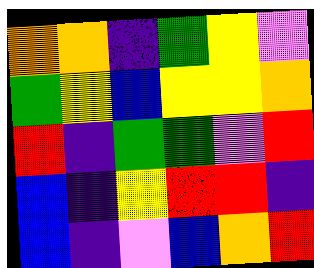[["orange", "orange", "indigo", "green", "yellow", "violet"], ["green", "yellow", "blue", "yellow", "yellow", "orange"], ["red", "indigo", "green", "green", "violet", "red"], ["blue", "indigo", "yellow", "red", "red", "indigo"], ["blue", "indigo", "violet", "blue", "orange", "red"]]